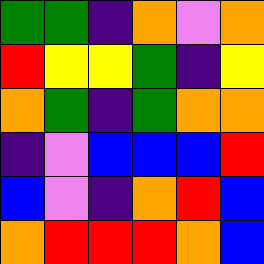[["green", "green", "indigo", "orange", "violet", "orange"], ["red", "yellow", "yellow", "green", "indigo", "yellow"], ["orange", "green", "indigo", "green", "orange", "orange"], ["indigo", "violet", "blue", "blue", "blue", "red"], ["blue", "violet", "indigo", "orange", "red", "blue"], ["orange", "red", "red", "red", "orange", "blue"]]